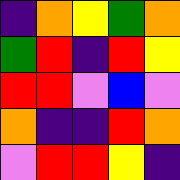[["indigo", "orange", "yellow", "green", "orange"], ["green", "red", "indigo", "red", "yellow"], ["red", "red", "violet", "blue", "violet"], ["orange", "indigo", "indigo", "red", "orange"], ["violet", "red", "red", "yellow", "indigo"]]